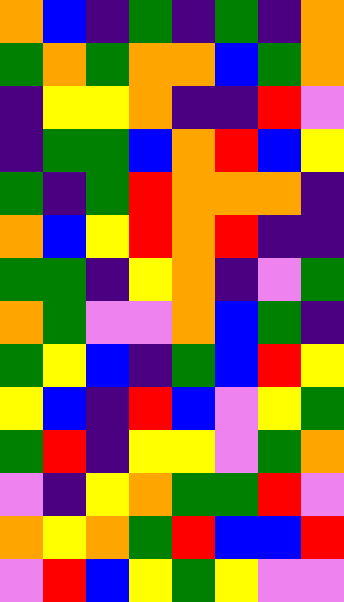[["orange", "blue", "indigo", "green", "indigo", "green", "indigo", "orange"], ["green", "orange", "green", "orange", "orange", "blue", "green", "orange"], ["indigo", "yellow", "yellow", "orange", "indigo", "indigo", "red", "violet"], ["indigo", "green", "green", "blue", "orange", "red", "blue", "yellow"], ["green", "indigo", "green", "red", "orange", "orange", "orange", "indigo"], ["orange", "blue", "yellow", "red", "orange", "red", "indigo", "indigo"], ["green", "green", "indigo", "yellow", "orange", "indigo", "violet", "green"], ["orange", "green", "violet", "violet", "orange", "blue", "green", "indigo"], ["green", "yellow", "blue", "indigo", "green", "blue", "red", "yellow"], ["yellow", "blue", "indigo", "red", "blue", "violet", "yellow", "green"], ["green", "red", "indigo", "yellow", "yellow", "violet", "green", "orange"], ["violet", "indigo", "yellow", "orange", "green", "green", "red", "violet"], ["orange", "yellow", "orange", "green", "red", "blue", "blue", "red"], ["violet", "red", "blue", "yellow", "green", "yellow", "violet", "violet"]]